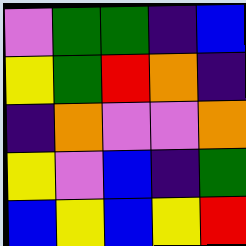[["violet", "green", "green", "indigo", "blue"], ["yellow", "green", "red", "orange", "indigo"], ["indigo", "orange", "violet", "violet", "orange"], ["yellow", "violet", "blue", "indigo", "green"], ["blue", "yellow", "blue", "yellow", "red"]]